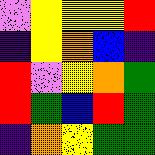[["violet", "yellow", "yellow", "yellow", "red"], ["indigo", "yellow", "orange", "blue", "indigo"], ["red", "violet", "yellow", "orange", "green"], ["red", "green", "blue", "red", "green"], ["indigo", "orange", "yellow", "green", "green"]]